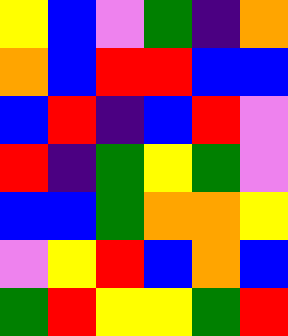[["yellow", "blue", "violet", "green", "indigo", "orange"], ["orange", "blue", "red", "red", "blue", "blue"], ["blue", "red", "indigo", "blue", "red", "violet"], ["red", "indigo", "green", "yellow", "green", "violet"], ["blue", "blue", "green", "orange", "orange", "yellow"], ["violet", "yellow", "red", "blue", "orange", "blue"], ["green", "red", "yellow", "yellow", "green", "red"]]